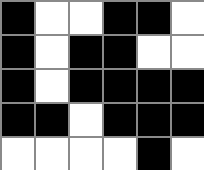[["black", "white", "white", "black", "black", "white"], ["black", "white", "black", "black", "white", "white"], ["black", "white", "black", "black", "black", "black"], ["black", "black", "white", "black", "black", "black"], ["white", "white", "white", "white", "black", "white"]]